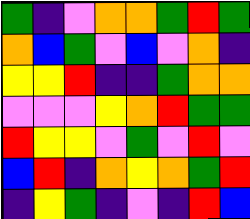[["green", "indigo", "violet", "orange", "orange", "green", "red", "green"], ["orange", "blue", "green", "violet", "blue", "violet", "orange", "indigo"], ["yellow", "yellow", "red", "indigo", "indigo", "green", "orange", "orange"], ["violet", "violet", "violet", "yellow", "orange", "red", "green", "green"], ["red", "yellow", "yellow", "violet", "green", "violet", "red", "violet"], ["blue", "red", "indigo", "orange", "yellow", "orange", "green", "red"], ["indigo", "yellow", "green", "indigo", "violet", "indigo", "red", "blue"]]